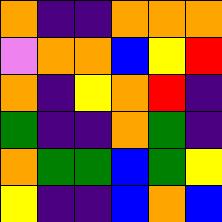[["orange", "indigo", "indigo", "orange", "orange", "orange"], ["violet", "orange", "orange", "blue", "yellow", "red"], ["orange", "indigo", "yellow", "orange", "red", "indigo"], ["green", "indigo", "indigo", "orange", "green", "indigo"], ["orange", "green", "green", "blue", "green", "yellow"], ["yellow", "indigo", "indigo", "blue", "orange", "blue"]]